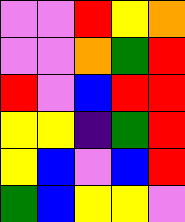[["violet", "violet", "red", "yellow", "orange"], ["violet", "violet", "orange", "green", "red"], ["red", "violet", "blue", "red", "red"], ["yellow", "yellow", "indigo", "green", "red"], ["yellow", "blue", "violet", "blue", "red"], ["green", "blue", "yellow", "yellow", "violet"]]